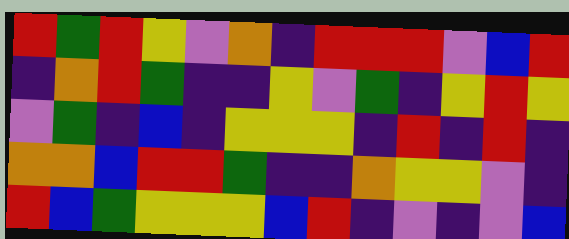[["red", "green", "red", "yellow", "violet", "orange", "indigo", "red", "red", "red", "violet", "blue", "red"], ["indigo", "orange", "red", "green", "indigo", "indigo", "yellow", "violet", "green", "indigo", "yellow", "red", "yellow"], ["violet", "green", "indigo", "blue", "indigo", "yellow", "yellow", "yellow", "indigo", "red", "indigo", "red", "indigo"], ["orange", "orange", "blue", "red", "red", "green", "indigo", "indigo", "orange", "yellow", "yellow", "violet", "indigo"], ["red", "blue", "green", "yellow", "yellow", "yellow", "blue", "red", "indigo", "violet", "indigo", "violet", "blue"]]